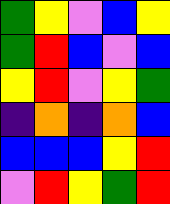[["green", "yellow", "violet", "blue", "yellow"], ["green", "red", "blue", "violet", "blue"], ["yellow", "red", "violet", "yellow", "green"], ["indigo", "orange", "indigo", "orange", "blue"], ["blue", "blue", "blue", "yellow", "red"], ["violet", "red", "yellow", "green", "red"]]